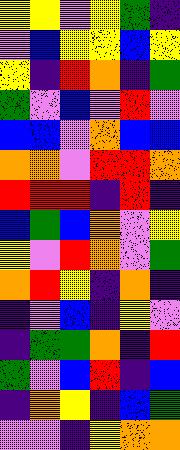[["yellow", "yellow", "violet", "yellow", "green", "indigo"], ["violet", "blue", "yellow", "yellow", "blue", "yellow"], ["yellow", "indigo", "red", "orange", "indigo", "green"], ["green", "violet", "blue", "violet", "red", "violet"], ["blue", "blue", "violet", "orange", "blue", "blue"], ["orange", "orange", "violet", "red", "red", "orange"], ["red", "red", "red", "indigo", "red", "indigo"], ["blue", "green", "blue", "orange", "violet", "yellow"], ["yellow", "violet", "red", "orange", "violet", "green"], ["orange", "red", "yellow", "indigo", "orange", "indigo"], ["indigo", "violet", "blue", "indigo", "yellow", "violet"], ["indigo", "green", "green", "orange", "indigo", "red"], ["green", "violet", "blue", "red", "indigo", "blue"], ["indigo", "orange", "yellow", "indigo", "blue", "green"], ["violet", "violet", "indigo", "yellow", "orange", "orange"]]